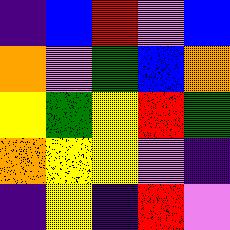[["indigo", "blue", "red", "violet", "blue"], ["orange", "violet", "green", "blue", "orange"], ["yellow", "green", "yellow", "red", "green"], ["orange", "yellow", "yellow", "violet", "indigo"], ["indigo", "yellow", "indigo", "red", "violet"]]